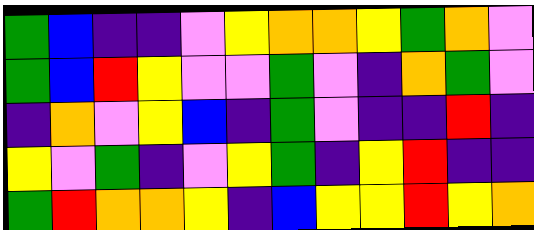[["green", "blue", "indigo", "indigo", "violet", "yellow", "orange", "orange", "yellow", "green", "orange", "violet"], ["green", "blue", "red", "yellow", "violet", "violet", "green", "violet", "indigo", "orange", "green", "violet"], ["indigo", "orange", "violet", "yellow", "blue", "indigo", "green", "violet", "indigo", "indigo", "red", "indigo"], ["yellow", "violet", "green", "indigo", "violet", "yellow", "green", "indigo", "yellow", "red", "indigo", "indigo"], ["green", "red", "orange", "orange", "yellow", "indigo", "blue", "yellow", "yellow", "red", "yellow", "orange"]]